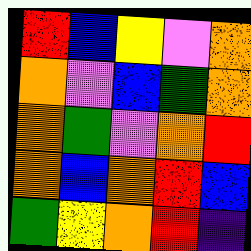[["red", "blue", "yellow", "violet", "orange"], ["orange", "violet", "blue", "green", "orange"], ["orange", "green", "violet", "orange", "red"], ["orange", "blue", "orange", "red", "blue"], ["green", "yellow", "orange", "red", "indigo"]]